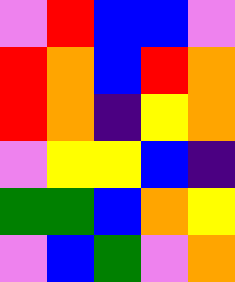[["violet", "red", "blue", "blue", "violet"], ["red", "orange", "blue", "red", "orange"], ["red", "orange", "indigo", "yellow", "orange"], ["violet", "yellow", "yellow", "blue", "indigo"], ["green", "green", "blue", "orange", "yellow"], ["violet", "blue", "green", "violet", "orange"]]